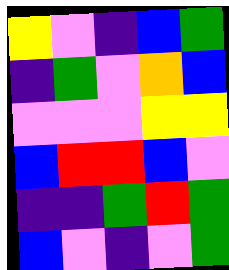[["yellow", "violet", "indigo", "blue", "green"], ["indigo", "green", "violet", "orange", "blue"], ["violet", "violet", "violet", "yellow", "yellow"], ["blue", "red", "red", "blue", "violet"], ["indigo", "indigo", "green", "red", "green"], ["blue", "violet", "indigo", "violet", "green"]]